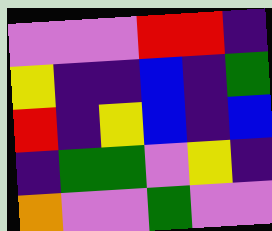[["violet", "violet", "violet", "red", "red", "indigo"], ["yellow", "indigo", "indigo", "blue", "indigo", "green"], ["red", "indigo", "yellow", "blue", "indigo", "blue"], ["indigo", "green", "green", "violet", "yellow", "indigo"], ["orange", "violet", "violet", "green", "violet", "violet"]]